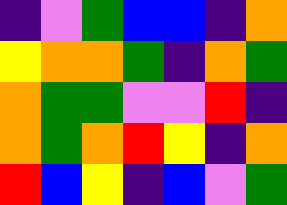[["indigo", "violet", "green", "blue", "blue", "indigo", "orange"], ["yellow", "orange", "orange", "green", "indigo", "orange", "green"], ["orange", "green", "green", "violet", "violet", "red", "indigo"], ["orange", "green", "orange", "red", "yellow", "indigo", "orange"], ["red", "blue", "yellow", "indigo", "blue", "violet", "green"]]